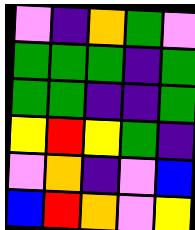[["violet", "indigo", "orange", "green", "violet"], ["green", "green", "green", "indigo", "green"], ["green", "green", "indigo", "indigo", "green"], ["yellow", "red", "yellow", "green", "indigo"], ["violet", "orange", "indigo", "violet", "blue"], ["blue", "red", "orange", "violet", "yellow"]]